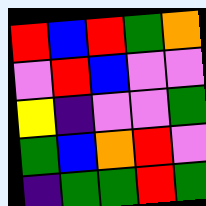[["red", "blue", "red", "green", "orange"], ["violet", "red", "blue", "violet", "violet"], ["yellow", "indigo", "violet", "violet", "green"], ["green", "blue", "orange", "red", "violet"], ["indigo", "green", "green", "red", "green"]]